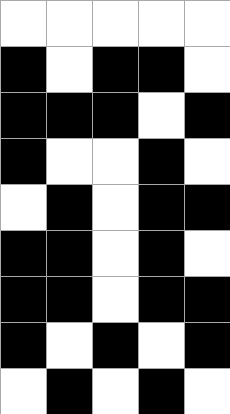[["white", "white", "white", "white", "white"], ["black", "white", "black", "black", "white"], ["black", "black", "black", "white", "black"], ["black", "white", "white", "black", "white"], ["white", "black", "white", "black", "black"], ["black", "black", "white", "black", "white"], ["black", "black", "white", "black", "black"], ["black", "white", "black", "white", "black"], ["white", "black", "white", "black", "white"]]